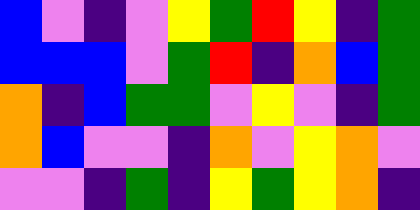[["blue", "violet", "indigo", "violet", "yellow", "green", "red", "yellow", "indigo", "green"], ["blue", "blue", "blue", "violet", "green", "red", "indigo", "orange", "blue", "green"], ["orange", "indigo", "blue", "green", "green", "violet", "yellow", "violet", "indigo", "green"], ["orange", "blue", "violet", "violet", "indigo", "orange", "violet", "yellow", "orange", "violet"], ["violet", "violet", "indigo", "green", "indigo", "yellow", "green", "yellow", "orange", "indigo"]]